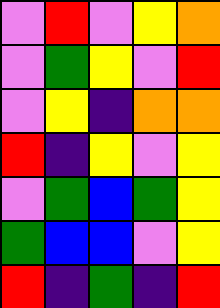[["violet", "red", "violet", "yellow", "orange"], ["violet", "green", "yellow", "violet", "red"], ["violet", "yellow", "indigo", "orange", "orange"], ["red", "indigo", "yellow", "violet", "yellow"], ["violet", "green", "blue", "green", "yellow"], ["green", "blue", "blue", "violet", "yellow"], ["red", "indigo", "green", "indigo", "red"]]